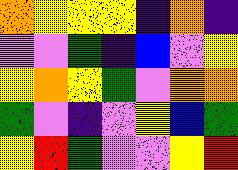[["orange", "yellow", "yellow", "yellow", "indigo", "orange", "indigo"], ["violet", "violet", "green", "indigo", "blue", "violet", "yellow"], ["yellow", "orange", "yellow", "green", "violet", "orange", "orange"], ["green", "violet", "indigo", "violet", "yellow", "blue", "green"], ["yellow", "red", "green", "violet", "violet", "yellow", "red"]]